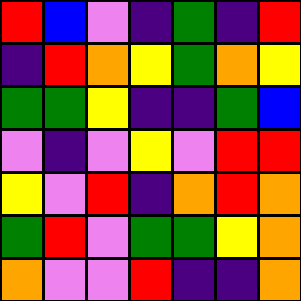[["red", "blue", "violet", "indigo", "green", "indigo", "red"], ["indigo", "red", "orange", "yellow", "green", "orange", "yellow"], ["green", "green", "yellow", "indigo", "indigo", "green", "blue"], ["violet", "indigo", "violet", "yellow", "violet", "red", "red"], ["yellow", "violet", "red", "indigo", "orange", "red", "orange"], ["green", "red", "violet", "green", "green", "yellow", "orange"], ["orange", "violet", "violet", "red", "indigo", "indigo", "orange"]]